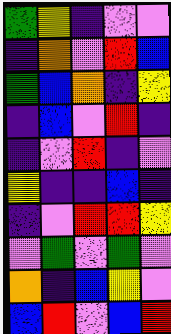[["green", "yellow", "indigo", "violet", "violet"], ["indigo", "orange", "violet", "red", "blue"], ["green", "blue", "orange", "indigo", "yellow"], ["indigo", "blue", "violet", "red", "indigo"], ["indigo", "violet", "red", "indigo", "violet"], ["yellow", "indigo", "indigo", "blue", "indigo"], ["indigo", "violet", "red", "red", "yellow"], ["violet", "green", "violet", "green", "violet"], ["orange", "indigo", "blue", "yellow", "violet"], ["blue", "red", "violet", "blue", "red"]]